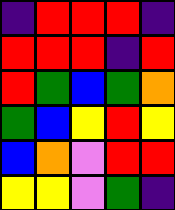[["indigo", "red", "red", "red", "indigo"], ["red", "red", "red", "indigo", "red"], ["red", "green", "blue", "green", "orange"], ["green", "blue", "yellow", "red", "yellow"], ["blue", "orange", "violet", "red", "red"], ["yellow", "yellow", "violet", "green", "indigo"]]